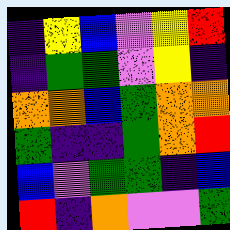[["indigo", "yellow", "blue", "violet", "yellow", "red"], ["indigo", "green", "green", "violet", "yellow", "indigo"], ["orange", "orange", "blue", "green", "orange", "orange"], ["green", "indigo", "indigo", "green", "orange", "red"], ["blue", "violet", "green", "green", "indigo", "blue"], ["red", "indigo", "orange", "violet", "violet", "green"]]